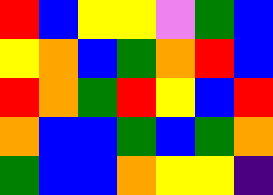[["red", "blue", "yellow", "yellow", "violet", "green", "blue"], ["yellow", "orange", "blue", "green", "orange", "red", "blue"], ["red", "orange", "green", "red", "yellow", "blue", "red"], ["orange", "blue", "blue", "green", "blue", "green", "orange"], ["green", "blue", "blue", "orange", "yellow", "yellow", "indigo"]]